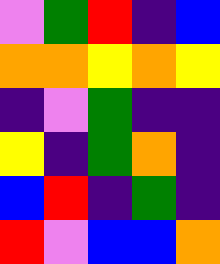[["violet", "green", "red", "indigo", "blue"], ["orange", "orange", "yellow", "orange", "yellow"], ["indigo", "violet", "green", "indigo", "indigo"], ["yellow", "indigo", "green", "orange", "indigo"], ["blue", "red", "indigo", "green", "indigo"], ["red", "violet", "blue", "blue", "orange"]]